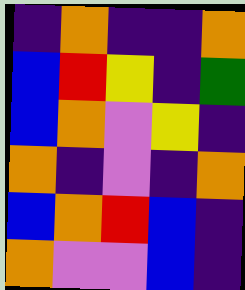[["indigo", "orange", "indigo", "indigo", "orange"], ["blue", "red", "yellow", "indigo", "green"], ["blue", "orange", "violet", "yellow", "indigo"], ["orange", "indigo", "violet", "indigo", "orange"], ["blue", "orange", "red", "blue", "indigo"], ["orange", "violet", "violet", "blue", "indigo"]]